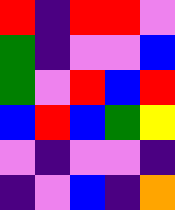[["red", "indigo", "red", "red", "violet"], ["green", "indigo", "violet", "violet", "blue"], ["green", "violet", "red", "blue", "red"], ["blue", "red", "blue", "green", "yellow"], ["violet", "indigo", "violet", "violet", "indigo"], ["indigo", "violet", "blue", "indigo", "orange"]]